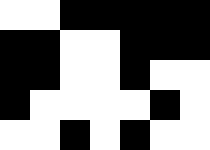[["white", "white", "black", "black", "black", "black", "black"], ["black", "black", "white", "white", "black", "black", "black"], ["black", "black", "white", "white", "black", "white", "white"], ["black", "white", "white", "white", "white", "black", "white"], ["white", "white", "black", "white", "black", "white", "white"]]